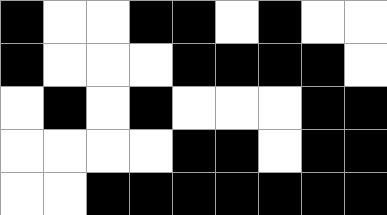[["black", "white", "white", "black", "black", "white", "black", "white", "white"], ["black", "white", "white", "white", "black", "black", "black", "black", "white"], ["white", "black", "white", "black", "white", "white", "white", "black", "black"], ["white", "white", "white", "white", "black", "black", "white", "black", "black"], ["white", "white", "black", "black", "black", "black", "black", "black", "black"]]